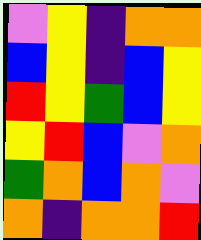[["violet", "yellow", "indigo", "orange", "orange"], ["blue", "yellow", "indigo", "blue", "yellow"], ["red", "yellow", "green", "blue", "yellow"], ["yellow", "red", "blue", "violet", "orange"], ["green", "orange", "blue", "orange", "violet"], ["orange", "indigo", "orange", "orange", "red"]]